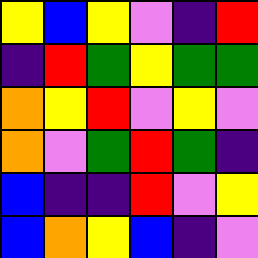[["yellow", "blue", "yellow", "violet", "indigo", "red"], ["indigo", "red", "green", "yellow", "green", "green"], ["orange", "yellow", "red", "violet", "yellow", "violet"], ["orange", "violet", "green", "red", "green", "indigo"], ["blue", "indigo", "indigo", "red", "violet", "yellow"], ["blue", "orange", "yellow", "blue", "indigo", "violet"]]